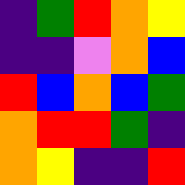[["indigo", "green", "red", "orange", "yellow"], ["indigo", "indigo", "violet", "orange", "blue"], ["red", "blue", "orange", "blue", "green"], ["orange", "red", "red", "green", "indigo"], ["orange", "yellow", "indigo", "indigo", "red"]]